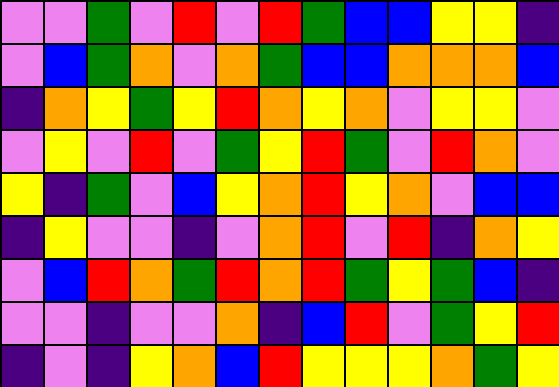[["violet", "violet", "green", "violet", "red", "violet", "red", "green", "blue", "blue", "yellow", "yellow", "indigo"], ["violet", "blue", "green", "orange", "violet", "orange", "green", "blue", "blue", "orange", "orange", "orange", "blue"], ["indigo", "orange", "yellow", "green", "yellow", "red", "orange", "yellow", "orange", "violet", "yellow", "yellow", "violet"], ["violet", "yellow", "violet", "red", "violet", "green", "yellow", "red", "green", "violet", "red", "orange", "violet"], ["yellow", "indigo", "green", "violet", "blue", "yellow", "orange", "red", "yellow", "orange", "violet", "blue", "blue"], ["indigo", "yellow", "violet", "violet", "indigo", "violet", "orange", "red", "violet", "red", "indigo", "orange", "yellow"], ["violet", "blue", "red", "orange", "green", "red", "orange", "red", "green", "yellow", "green", "blue", "indigo"], ["violet", "violet", "indigo", "violet", "violet", "orange", "indigo", "blue", "red", "violet", "green", "yellow", "red"], ["indigo", "violet", "indigo", "yellow", "orange", "blue", "red", "yellow", "yellow", "yellow", "orange", "green", "yellow"]]